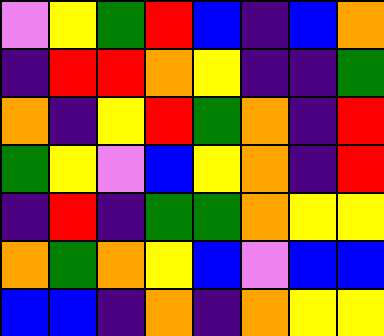[["violet", "yellow", "green", "red", "blue", "indigo", "blue", "orange"], ["indigo", "red", "red", "orange", "yellow", "indigo", "indigo", "green"], ["orange", "indigo", "yellow", "red", "green", "orange", "indigo", "red"], ["green", "yellow", "violet", "blue", "yellow", "orange", "indigo", "red"], ["indigo", "red", "indigo", "green", "green", "orange", "yellow", "yellow"], ["orange", "green", "orange", "yellow", "blue", "violet", "blue", "blue"], ["blue", "blue", "indigo", "orange", "indigo", "orange", "yellow", "yellow"]]